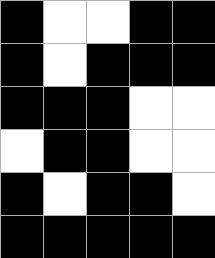[["black", "white", "white", "black", "black"], ["black", "white", "black", "black", "black"], ["black", "black", "black", "white", "white"], ["white", "black", "black", "white", "white"], ["black", "white", "black", "black", "white"], ["black", "black", "black", "black", "black"]]